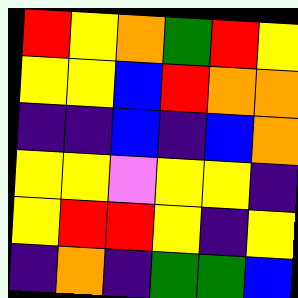[["red", "yellow", "orange", "green", "red", "yellow"], ["yellow", "yellow", "blue", "red", "orange", "orange"], ["indigo", "indigo", "blue", "indigo", "blue", "orange"], ["yellow", "yellow", "violet", "yellow", "yellow", "indigo"], ["yellow", "red", "red", "yellow", "indigo", "yellow"], ["indigo", "orange", "indigo", "green", "green", "blue"]]